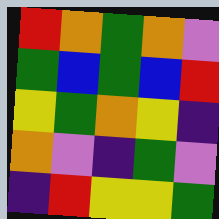[["red", "orange", "green", "orange", "violet"], ["green", "blue", "green", "blue", "red"], ["yellow", "green", "orange", "yellow", "indigo"], ["orange", "violet", "indigo", "green", "violet"], ["indigo", "red", "yellow", "yellow", "green"]]